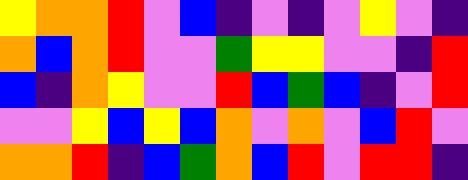[["yellow", "orange", "orange", "red", "violet", "blue", "indigo", "violet", "indigo", "violet", "yellow", "violet", "indigo"], ["orange", "blue", "orange", "red", "violet", "violet", "green", "yellow", "yellow", "violet", "violet", "indigo", "red"], ["blue", "indigo", "orange", "yellow", "violet", "violet", "red", "blue", "green", "blue", "indigo", "violet", "red"], ["violet", "violet", "yellow", "blue", "yellow", "blue", "orange", "violet", "orange", "violet", "blue", "red", "violet"], ["orange", "orange", "red", "indigo", "blue", "green", "orange", "blue", "red", "violet", "red", "red", "indigo"]]